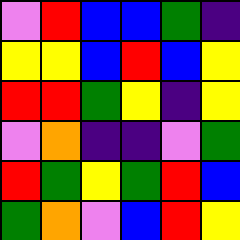[["violet", "red", "blue", "blue", "green", "indigo"], ["yellow", "yellow", "blue", "red", "blue", "yellow"], ["red", "red", "green", "yellow", "indigo", "yellow"], ["violet", "orange", "indigo", "indigo", "violet", "green"], ["red", "green", "yellow", "green", "red", "blue"], ["green", "orange", "violet", "blue", "red", "yellow"]]